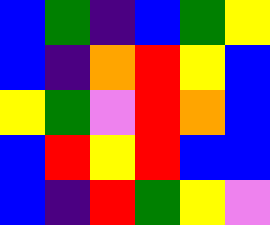[["blue", "green", "indigo", "blue", "green", "yellow"], ["blue", "indigo", "orange", "red", "yellow", "blue"], ["yellow", "green", "violet", "red", "orange", "blue"], ["blue", "red", "yellow", "red", "blue", "blue"], ["blue", "indigo", "red", "green", "yellow", "violet"]]